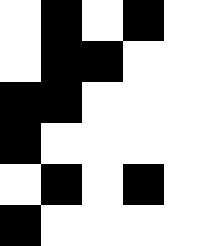[["white", "black", "white", "black", "white"], ["white", "black", "black", "white", "white"], ["black", "black", "white", "white", "white"], ["black", "white", "white", "white", "white"], ["white", "black", "white", "black", "white"], ["black", "white", "white", "white", "white"]]